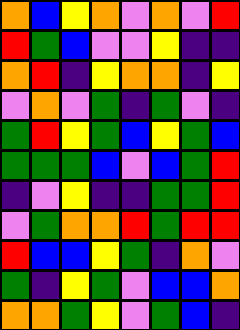[["orange", "blue", "yellow", "orange", "violet", "orange", "violet", "red"], ["red", "green", "blue", "violet", "violet", "yellow", "indigo", "indigo"], ["orange", "red", "indigo", "yellow", "orange", "orange", "indigo", "yellow"], ["violet", "orange", "violet", "green", "indigo", "green", "violet", "indigo"], ["green", "red", "yellow", "green", "blue", "yellow", "green", "blue"], ["green", "green", "green", "blue", "violet", "blue", "green", "red"], ["indigo", "violet", "yellow", "indigo", "indigo", "green", "green", "red"], ["violet", "green", "orange", "orange", "red", "green", "red", "red"], ["red", "blue", "blue", "yellow", "green", "indigo", "orange", "violet"], ["green", "indigo", "yellow", "green", "violet", "blue", "blue", "orange"], ["orange", "orange", "green", "yellow", "violet", "green", "blue", "indigo"]]